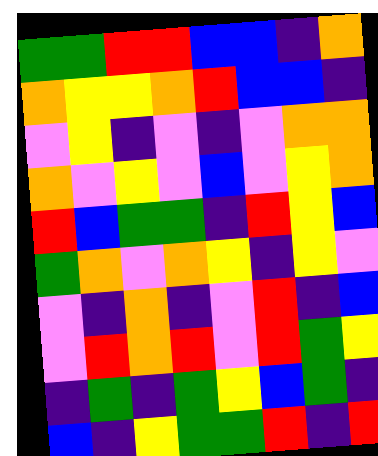[["green", "green", "red", "red", "blue", "blue", "indigo", "orange"], ["orange", "yellow", "yellow", "orange", "red", "blue", "blue", "indigo"], ["violet", "yellow", "indigo", "violet", "indigo", "violet", "orange", "orange"], ["orange", "violet", "yellow", "violet", "blue", "violet", "yellow", "orange"], ["red", "blue", "green", "green", "indigo", "red", "yellow", "blue"], ["green", "orange", "violet", "orange", "yellow", "indigo", "yellow", "violet"], ["violet", "indigo", "orange", "indigo", "violet", "red", "indigo", "blue"], ["violet", "red", "orange", "red", "violet", "red", "green", "yellow"], ["indigo", "green", "indigo", "green", "yellow", "blue", "green", "indigo"], ["blue", "indigo", "yellow", "green", "green", "red", "indigo", "red"]]